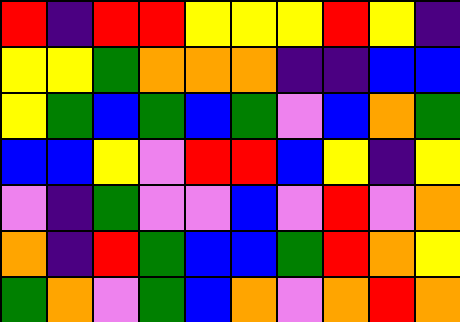[["red", "indigo", "red", "red", "yellow", "yellow", "yellow", "red", "yellow", "indigo"], ["yellow", "yellow", "green", "orange", "orange", "orange", "indigo", "indigo", "blue", "blue"], ["yellow", "green", "blue", "green", "blue", "green", "violet", "blue", "orange", "green"], ["blue", "blue", "yellow", "violet", "red", "red", "blue", "yellow", "indigo", "yellow"], ["violet", "indigo", "green", "violet", "violet", "blue", "violet", "red", "violet", "orange"], ["orange", "indigo", "red", "green", "blue", "blue", "green", "red", "orange", "yellow"], ["green", "orange", "violet", "green", "blue", "orange", "violet", "orange", "red", "orange"]]